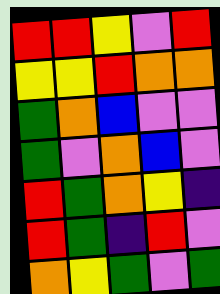[["red", "red", "yellow", "violet", "red"], ["yellow", "yellow", "red", "orange", "orange"], ["green", "orange", "blue", "violet", "violet"], ["green", "violet", "orange", "blue", "violet"], ["red", "green", "orange", "yellow", "indigo"], ["red", "green", "indigo", "red", "violet"], ["orange", "yellow", "green", "violet", "green"]]